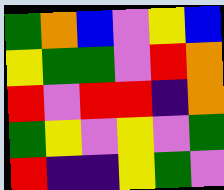[["green", "orange", "blue", "violet", "yellow", "blue"], ["yellow", "green", "green", "violet", "red", "orange"], ["red", "violet", "red", "red", "indigo", "orange"], ["green", "yellow", "violet", "yellow", "violet", "green"], ["red", "indigo", "indigo", "yellow", "green", "violet"]]